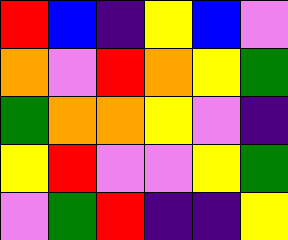[["red", "blue", "indigo", "yellow", "blue", "violet"], ["orange", "violet", "red", "orange", "yellow", "green"], ["green", "orange", "orange", "yellow", "violet", "indigo"], ["yellow", "red", "violet", "violet", "yellow", "green"], ["violet", "green", "red", "indigo", "indigo", "yellow"]]